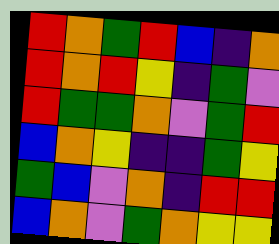[["red", "orange", "green", "red", "blue", "indigo", "orange"], ["red", "orange", "red", "yellow", "indigo", "green", "violet"], ["red", "green", "green", "orange", "violet", "green", "red"], ["blue", "orange", "yellow", "indigo", "indigo", "green", "yellow"], ["green", "blue", "violet", "orange", "indigo", "red", "red"], ["blue", "orange", "violet", "green", "orange", "yellow", "yellow"]]